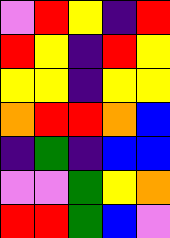[["violet", "red", "yellow", "indigo", "red"], ["red", "yellow", "indigo", "red", "yellow"], ["yellow", "yellow", "indigo", "yellow", "yellow"], ["orange", "red", "red", "orange", "blue"], ["indigo", "green", "indigo", "blue", "blue"], ["violet", "violet", "green", "yellow", "orange"], ["red", "red", "green", "blue", "violet"]]